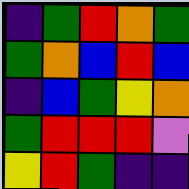[["indigo", "green", "red", "orange", "green"], ["green", "orange", "blue", "red", "blue"], ["indigo", "blue", "green", "yellow", "orange"], ["green", "red", "red", "red", "violet"], ["yellow", "red", "green", "indigo", "indigo"]]